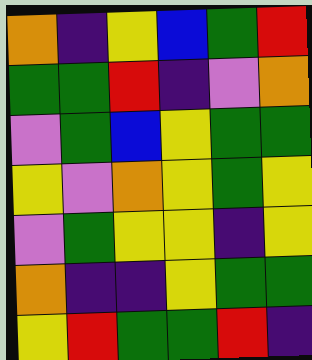[["orange", "indigo", "yellow", "blue", "green", "red"], ["green", "green", "red", "indigo", "violet", "orange"], ["violet", "green", "blue", "yellow", "green", "green"], ["yellow", "violet", "orange", "yellow", "green", "yellow"], ["violet", "green", "yellow", "yellow", "indigo", "yellow"], ["orange", "indigo", "indigo", "yellow", "green", "green"], ["yellow", "red", "green", "green", "red", "indigo"]]